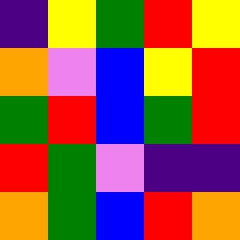[["indigo", "yellow", "green", "red", "yellow"], ["orange", "violet", "blue", "yellow", "red"], ["green", "red", "blue", "green", "red"], ["red", "green", "violet", "indigo", "indigo"], ["orange", "green", "blue", "red", "orange"]]